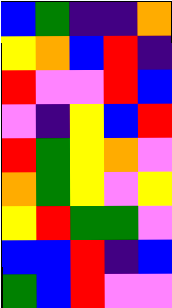[["blue", "green", "indigo", "indigo", "orange"], ["yellow", "orange", "blue", "red", "indigo"], ["red", "violet", "violet", "red", "blue"], ["violet", "indigo", "yellow", "blue", "red"], ["red", "green", "yellow", "orange", "violet"], ["orange", "green", "yellow", "violet", "yellow"], ["yellow", "red", "green", "green", "violet"], ["blue", "blue", "red", "indigo", "blue"], ["green", "blue", "red", "violet", "violet"]]